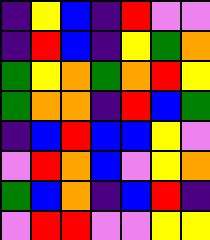[["indigo", "yellow", "blue", "indigo", "red", "violet", "violet"], ["indigo", "red", "blue", "indigo", "yellow", "green", "orange"], ["green", "yellow", "orange", "green", "orange", "red", "yellow"], ["green", "orange", "orange", "indigo", "red", "blue", "green"], ["indigo", "blue", "red", "blue", "blue", "yellow", "violet"], ["violet", "red", "orange", "blue", "violet", "yellow", "orange"], ["green", "blue", "orange", "indigo", "blue", "red", "indigo"], ["violet", "red", "red", "violet", "violet", "yellow", "yellow"]]